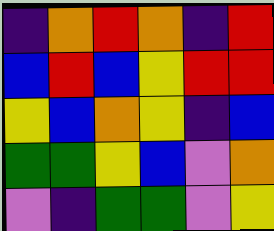[["indigo", "orange", "red", "orange", "indigo", "red"], ["blue", "red", "blue", "yellow", "red", "red"], ["yellow", "blue", "orange", "yellow", "indigo", "blue"], ["green", "green", "yellow", "blue", "violet", "orange"], ["violet", "indigo", "green", "green", "violet", "yellow"]]